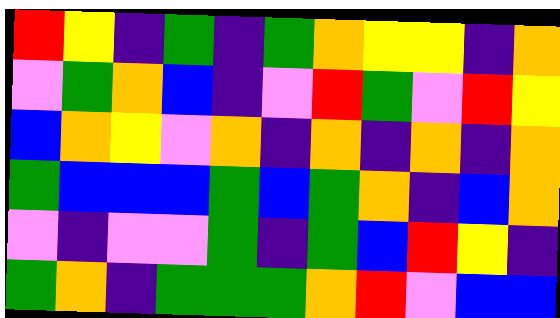[["red", "yellow", "indigo", "green", "indigo", "green", "orange", "yellow", "yellow", "indigo", "orange"], ["violet", "green", "orange", "blue", "indigo", "violet", "red", "green", "violet", "red", "yellow"], ["blue", "orange", "yellow", "violet", "orange", "indigo", "orange", "indigo", "orange", "indigo", "orange"], ["green", "blue", "blue", "blue", "green", "blue", "green", "orange", "indigo", "blue", "orange"], ["violet", "indigo", "violet", "violet", "green", "indigo", "green", "blue", "red", "yellow", "indigo"], ["green", "orange", "indigo", "green", "green", "green", "orange", "red", "violet", "blue", "blue"]]